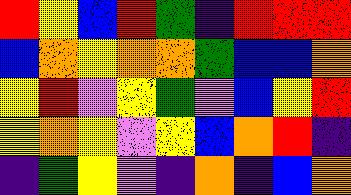[["red", "yellow", "blue", "red", "green", "indigo", "red", "red", "red"], ["blue", "orange", "yellow", "orange", "orange", "green", "blue", "blue", "orange"], ["yellow", "red", "violet", "yellow", "green", "violet", "blue", "yellow", "red"], ["yellow", "orange", "yellow", "violet", "yellow", "blue", "orange", "red", "indigo"], ["indigo", "green", "yellow", "violet", "indigo", "orange", "indigo", "blue", "orange"]]